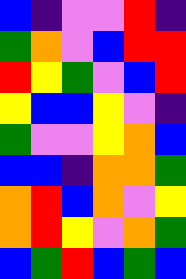[["blue", "indigo", "violet", "violet", "red", "indigo"], ["green", "orange", "violet", "blue", "red", "red"], ["red", "yellow", "green", "violet", "blue", "red"], ["yellow", "blue", "blue", "yellow", "violet", "indigo"], ["green", "violet", "violet", "yellow", "orange", "blue"], ["blue", "blue", "indigo", "orange", "orange", "green"], ["orange", "red", "blue", "orange", "violet", "yellow"], ["orange", "red", "yellow", "violet", "orange", "green"], ["blue", "green", "red", "blue", "green", "blue"]]